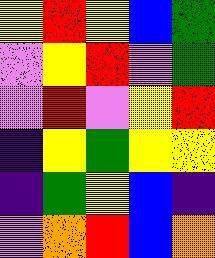[["yellow", "red", "yellow", "blue", "green"], ["violet", "yellow", "red", "violet", "green"], ["violet", "red", "violet", "yellow", "red"], ["indigo", "yellow", "green", "yellow", "yellow"], ["indigo", "green", "yellow", "blue", "indigo"], ["violet", "orange", "red", "blue", "orange"]]